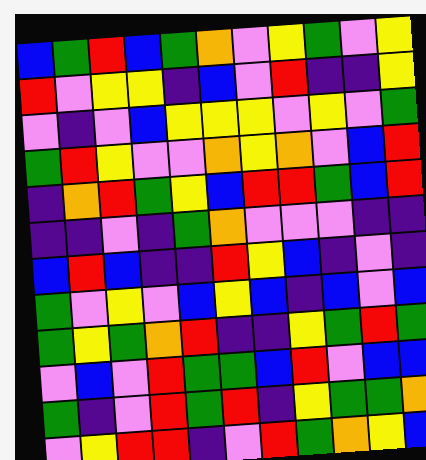[["blue", "green", "red", "blue", "green", "orange", "violet", "yellow", "green", "violet", "yellow"], ["red", "violet", "yellow", "yellow", "indigo", "blue", "violet", "red", "indigo", "indigo", "yellow"], ["violet", "indigo", "violet", "blue", "yellow", "yellow", "yellow", "violet", "yellow", "violet", "green"], ["green", "red", "yellow", "violet", "violet", "orange", "yellow", "orange", "violet", "blue", "red"], ["indigo", "orange", "red", "green", "yellow", "blue", "red", "red", "green", "blue", "red"], ["indigo", "indigo", "violet", "indigo", "green", "orange", "violet", "violet", "violet", "indigo", "indigo"], ["blue", "red", "blue", "indigo", "indigo", "red", "yellow", "blue", "indigo", "violet", "indigo"], ["green", "violet", "yellow", "violet", "blue", "yellow", "blue", "indigo", "blue", "violet", "blue"], ["green", "yellow", "green", "orange", "red", "indigo", "indigo", "yellow", "green", "red", "green"], ["violet", "blue", "violet", "red", "green", "green", "blue", "red", "violet", "blue", "blue"], ["green", "indigo", "violet", "red", "green", "red", "indigo", "yellow", "green", "green", "orange"], ["violet", "yellow", "red", "red", "indigo", "violet", "red", "green", "orange", "yellow", "blue"]]